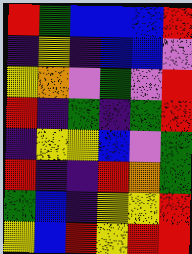[["red", "green", "blue", "blue", "blue", "red"], ["indigo", "yellow", "indigo", "blue", "blue", "violet"], ["yellow", "orange", "violet", "green", "violet", "red"], ["red", "indigo", "green", "indigo", "green", "red"], ["indigo", "yellow", "yellow", "blue", "violet", "green"], ["red", "indigo", "indigo", "red", "orange", "green"], ["green", "blue", "indigo", "yellow", "yellow", "red"], ["yellow", "blue", "red", "yellow", "red", "red"]]